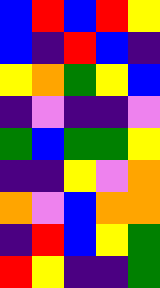[["blue", "red", "blue", "red", "yellow"], ["blue", "indigo", "red", "blue", "indigo"], ["yellow", "orange", "green", "yellow", "blue"], ["indigo", "violet", "indigo", "indigo", "violet"], ["green", "blue", "green", "green", "yellow"], ["indigo", "indigo", "yellow", "violet", "orange"], ["orange", "violet", "blue", "orange", "orange"], ["indigo", "red", "blue", "yellow", "green"], ["red", "yellow", "indigo", "indigo", "green"]]